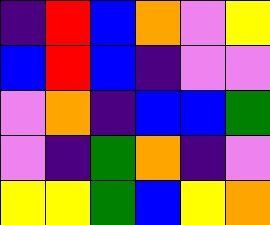[["indigo", "red", "blue", "orange", "violet", "yellow"], ["blue", "red", "blue", "indigo", "violet", "violet"], ["violet", "orange", "indigo", "blue", "blue", "green"], ["violet", "indigo", "green", "orange", "indigo", "violet"], ["yellow", "yellow", "green", "blue", "yellow", "orange"]]